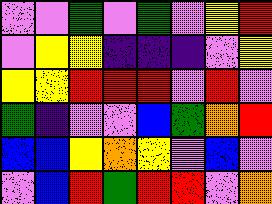[["violet", "violet", "green", "violet", "green", "violet", "yellow", "red"], ["violet", "yellow", "yellow", "indigo", "indigo", "indigo", "violet", "yellow"], ["yellow", "yellow", "red", "red", "red", "violet", "red", "violet"], ["green", "indigo", "violet", "violet", "blue", "green", "orange", "red"], ["blue", "blue", "yellow", "orange", "yellow", "violet", "blue", "violet"], ["violet", "blue", "red", "green", "red", "red", "violet", "orange"]]